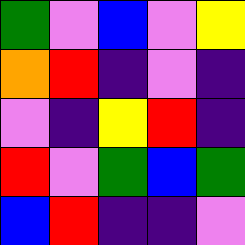[["green", "violet", "blue", "violet", "yellow"], ["orange", "red", "indigo", "violet", "indigo"], ["violet", "indigo", "yellow", "red", "indigo"], ["red", "violet", "green", "blue", "green"], ["blue", "red", "indigo", "indigo", "violet"]]